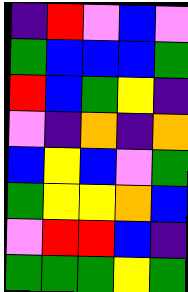[["indigo", "red", "violet", "blue", "violet"], ["green", "blue", "blue", "blue", "green"], ["red", "blue", "green", "yellow", "indigo"], ["violet", "indigo", "orange", "indigo", "orange"], ["blue", "yellow", "blue", "violet", "green"], ["green", "yellow", "yellow", "orange", "blue"], ["violet", "red", "red", "blue", "indigo"], ["green", "green", "green", "yellow", "green"]]